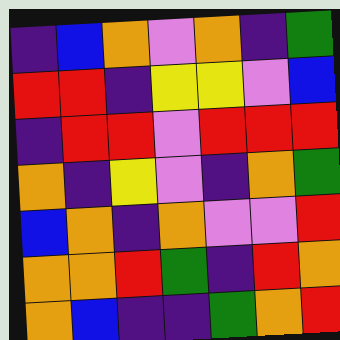[["indigo", "blue", "orange", "violet", "orange", "indigo", "green"], ["red", "red", "indigo", "yellow", "yellow", "violet", "blue"], ["indigo", "red", "red", "violet", "red", "red", "red"], ["orange", "indigo", "yellow", "violet", "indigo", "orange", "green"], ["blue", "orange", "indigo", "orange", "violet", "violet", "red"], ["orange", "orange", "red", "green", "indigo", "red", "orange"], ["orange", "blue", "indigo", "indigo", "green", "orange", "red"]]